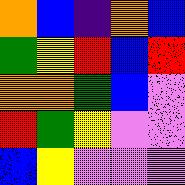[["orange", "blue", "indigo", "orange", "blue"], ["green", "yellow", "red", "blue", "red"], ["orange", "orange", "green", "blue", "violet"], ["red", "green", "yellow", "violet", "violet"], ["blue", "yellow", "violet", "violet", "violet"]]